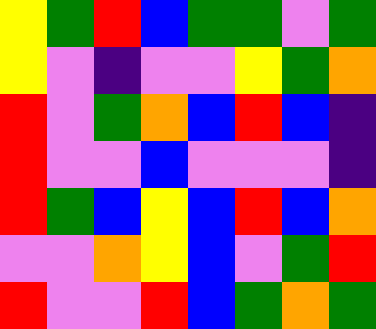[["yellow", "green", "red", "blue", "green", "green", "violet", "green"], ["yellow", "violet", "indigo", "violet", "violet", "yellow", "green", "orange"], ["red", "violet", "green", "orange", "blue", "red", "blue", "indigo"], ["red", "violet", "violet", "blue", "violet", "violet", "violet", "indigo"], ["red", "green", "blue", "yellow", "blue", "red", "blue", "orange"], ["violet", "violet", "orange", "yellow", "blue", "violet", "green", "red"], ["red", "violet", "violet", "red", "blue", "green", "orange", "green"]]